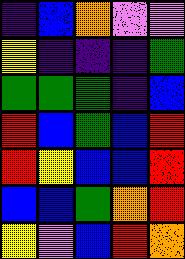[["indigo", "blue", "orange", "violet", "violet"], ["yellow", "indigo", "indigo", "indigo", "green"], ["green", "green", "green", "indigo", "blue"], ["red", "blue", "green", "blue", "red"], ["red", "yellow", "blue", "blue", "red"], ["blue", "blue", "green", "orange", "red"], ["yellow", "violet", "blue", "red", "orange"]]